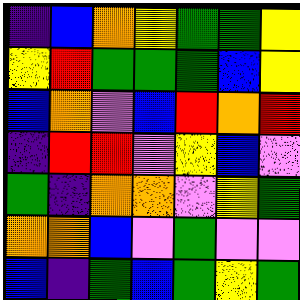[["indigo", "blue", "orange", "yellow", "green", "green", "yellow"], ["yellow", "red", "green", "green", "green", "blue", "yellow"], ["blue", "orange", "violet", "blue", "red", "orange", "red"], ["indigo", "red", "red", "violet", "yellow", "blue", "violet"], ["green", "indigo", "orange", "orange", "violet", "yellow", "green"], ["orange", "orange", "blue", "violet", "green", "violet", "violet"], ["blue", "indigo", "green", "blue", "green", "yellow", "green"]]